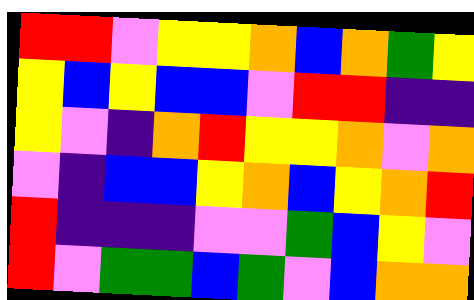[["red", "red", "violet", "yellow", "yellow", "orange", "blue", "orange", "green", "yellow"], ["yellow", "blue", "yellow", "blue", "blue", "violet", "red", "red", "indigo", "indigo"], ["yellow", "violet", "indigo", "orange", "red", "yellow", "yellow", "orange", "violet", "orange"], ["violet", "indigo", "blue", "blue", "yellow", "orange", "blue", "yellow", "orange", "red"], ["red", "indigo", "indigo", "indigo", "violet", "violet", "green", "blue", "yellow", "violet"], ["red", "violet", "green", "green", "blue", "green", "violet", "blue", "orange", "orange"]]